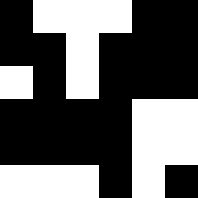[["black", "white", "white", "white", "black", "black"], ["black", "black", "white", "black", "black", "black"], ["white", "black", "white", "black", "black", "black"], ["black", "black", "black", "black", "white", "white"], ["black", "black", "black", "black", "white", "white"], ["white", "white", "white", "black", "white", "black"]]